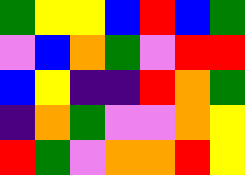[["green", "yellow", "yellow", "blue", "red", "blue", "green"], ["violet", "blue", "orange", "green", "violet", "red", "red"], ["blue", "yellow", "indigo", "indigo", "red", "orange", "green"], ["indigo", "orange", "green", "violet", "violet", "orange", "yellow"], ["red", "green", "violet", "orange", "orange", "red", "yellow"]]